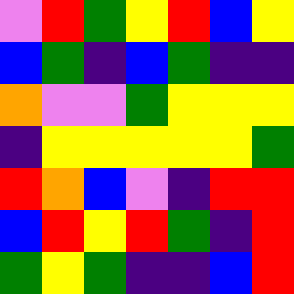[["violet", "red", "green", "yellow", "red", "blue", "yellow"], ["blue", "green", "indigo", "blue", "green", "indigo", "indigo"], ["orange", "violet", "violet", "green", "yellow", "yellow", "yellow"], ["indigo", "yellow", "yellow", "yellow", "yellow", "yellow", "green"], ["red", "orange", "blue", "violet", "indigo", "red", "red"], ["blue", "red", "yellow", "red", "green", "indigo", "red"], ["green", "yellow", "green", "indigo", "indigo", "blue", "red"]]